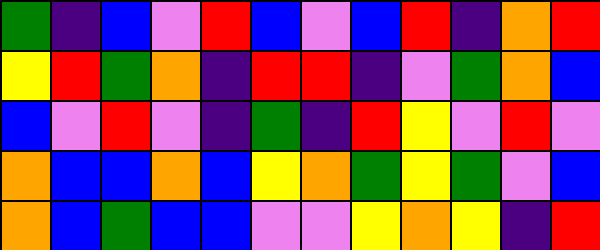[["green", "indigo", "blue", "violet", "red", "blue", "violet", "blue", "red", "indigo", "orange", "red"], ["yellow", "red", "green", "orange", "indigo", "red", "red", "indigo", "violet", "green", "orange", "blue"], ["blue", "violet", "red", "violet", "indigo", "green", "indigo", "red", "yellow", "violet", "red", "violet"], ["orange", "blue", "blue", "orange", "blue", "yellow", "orange", "green", "yellow", "green", "violet", "blue"], ["orange", "blue", "green", "blue", "blue", "violet", "violet", "yellow", "orange", "yellow", "indigo", "red"]]